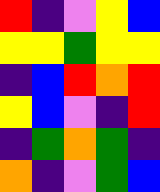[["red", "indigo", "violet", "yellow", "blue"], ["yellow", "yellow", "green", "yellow", "yellow"], ["indigo", "blue", "red", "orange", "red"], ["yellow", "blue", "violet", "indigo", "red"], ["indigo", "green", "orange", "green", "indigo"], ["orange", "indigo", "violet", "green", "blue"]]